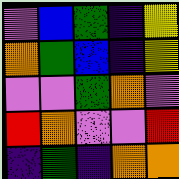[["violet", "blue", "green", "indigo", "yellow"], ["orange", "green", "blue", "indigo", "yellow"], ["violet", "violet", "green", "orange", "violet"], ["red", "orange", "violet", "violet", "red"], ["indigo", "green", "indigo", "orange", "orange"]]